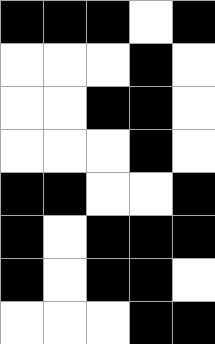[["black", "black", "black", "white", "black"], ["white", "white", "white", "black", "white"], ["white", "white", "black", "black", "white"], ["white", "white", "white", "black", "white"], ["black", "black", "white", "white", "black"], ["black", "white", "black", "black", "black"], ["black", "white", "black", "black", "white"], ["white", "white", "white", "black", "black"]]